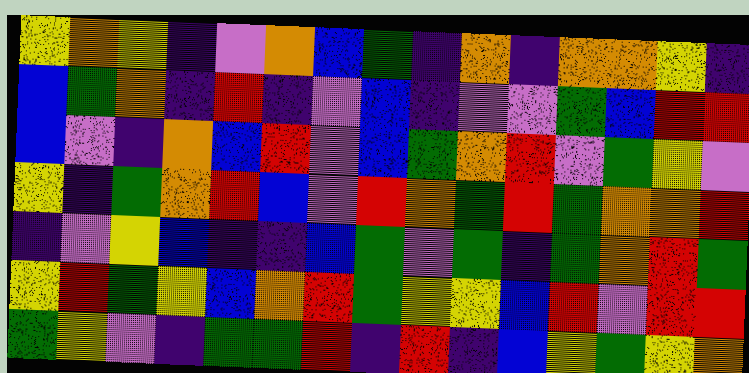[["yellow", "orange", "yellow", "indigo", "violet", "orange", "blue", "green", "indigo", "orange", "indigo", "orange", "orange", "yellow", "indigo"], ["blue", "green", "orange", "indigo", "red", "indigo", "violet", "blue", "indigo", "violet", "violet", "green", "blue", "red", "red"], ["blue", "violet", "indigo", "orange", "blue", "red", "violet", "blue", "green", "orange", "red", "violet", "green", "yellow", "violet"], ["yellow", "indigo", "green", "orange", "red", "blue", "violet", "red", "orange", "green", "red", "green", "orange", "orange", "red"], ["indigo", "violet", "yellow", "blue", "indigo", "indigo", "blue", "green", "violet", "green", "indigo", "green", "orange", "red", "green"], ["yellow", "red", "green", "yellow", "blue", "orange", "red", "green", "yellow", "yellow", "blue", "red", "violet", "red", "red"], ["green", "yellow", "violet", "indigo", "green", "green", "red", "indigo", "red", "indigo", "blue", "yellow", "green", "yellow", "orange"]]